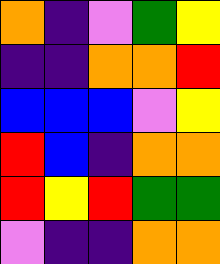[["orange", "indigo", "violet", "green", "yellow"], ["indigo", "indigo", "orange", "orange", "red"], ["blue", "blue", "blue", "violet", "yellow"], ["red", "blue", "indigo", "orange", "orange"], ["red", "yellow", "red", "green", "green"], ["violet", "indigo", "indigo", "orange", "orange"]]